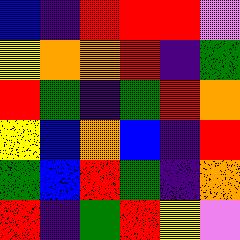[["blue", "indigo", "red", "red", "red", "violet"], ["yellow", "orange", "orange", "red", "indigo", "green"], ["red", "green", "indigo", "green", "red", "orange"], ["yellow", "blue", "orange", "blue", "indigo", "red"], ["green", "blue", "red", "green", "indigo", "orange"], ["red", "indigo", "green", "red", "yellow", "violet"]]